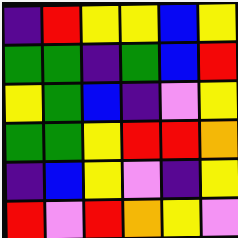[["indigo", "red", "yellow", "yellow", "blue", "yellow"], ["green", "green", "indigo", "green", "blue", "red"], ["yellow", "green", "blue", "indigo", "violet", "yellow"], ["green", "green", "yellow", "red", "red", "orange"], ["indigo", "blue", "yellow", "violet", "indigo", "yellow"], ["red", "violet", "red", "orange", "yellow", "violet"]]